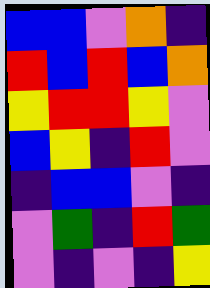[["blue", "blue", "violet", "orange", "indigo"], ["red", "blue", "red", "blue", "orange"], ["yellow", "red", "red", "yellow", "violet"], ["blue", "yellow", "indigo", "red", "violet"], ["indigo", "blue", "blue", "violet", "indigo"], ["violet", "green", "indigo", "red", "green"], ["violet", "indigo", "violet", "indigo", "yellow"]]